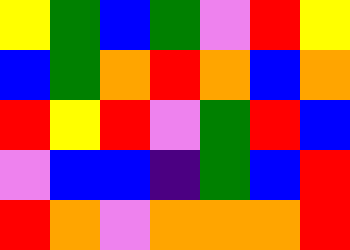[["yellow", "green", "blue", "green", "violet", "red", "yellow"], ["blue", "green", "orange", "red", "orange", "blue", "orange"], ["red", "yellow", "red", "violet", "green", "red", "blue"], ["violet", "blue", "blue", "indigo", "green", "blue", "red"], ["red", "orange", "violet", "orange", "orange", "orange", "red"]]